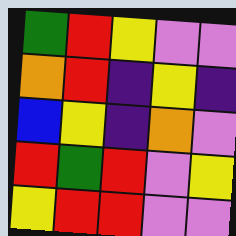[["green", "red", "yellow", "violet", "violet"], ["orange", "red", "indigo", "yellow", "indigo"], ["blue", "yellow", "indigo", "orange", "violet"], ["red", "green", "red", "violet", "yellow"], ["yellow", "red", "red", "violet", "violet"]]